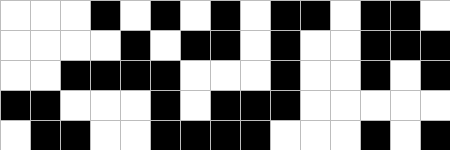[["white", "white", "white", "black", "white", "black", "white", "black", "white", "black", "black", "white", "black", "black", "white"], ["white", "white", "white", "white", "black", "white", "black", "black", "white", "black", "white", "white", "black", "black", "black"], ["white", "white", "black", "black", "black", "black", "white", "white", "white", "black", "white", "white", "black", "white", "black"], ["black", "black", "white", "white", "white", "black", "white", "black", "black", "black", "white", "white", "white", "white", "white"], ["white", "black", "black", "white", "white", "black", "black", "black", "black", "white", "white", "white", "black", "white", "black"]]